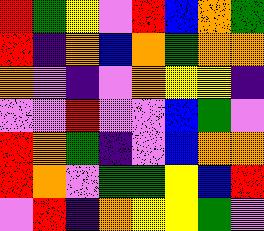[["red", "green", "yellow", "violet", "red", "blue", "orange", "green"], ["red", "indigo", "orange", "blue", "orange", "green", "orange", "orange"], ["orange", "violet", "indigo", "violet", "orange", "yellow", "yellow", "indigo"], ["violet", "violet", "red", "violet", "violet", "blue", "green", "violet"], ["red", "orange", "green", "indigo", "violet", "blue", "orange", "orange"], ["red", "orange", "violet", "green", "green", "yellow", "blue", "red"], ["violet", "red", "indigo", "orange", "yellow", "yellow", "green", "violet"]]